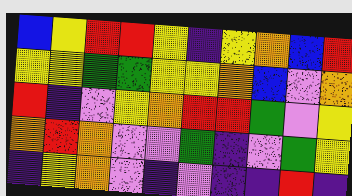[["blue", "yellow", "red", "red", "yellow", "indigo", "yellow", "orange", "blue", "red"], ["yellow", "yellow", "green", "green", "yellow", "yellow", "orange", "blue", "violet", "orange"], ["red", "indigo", "violet", "yellow", "orange", "red", "red", "green", "violet", "yellow"], ["orange", "red", "orange", "violet", "violet", "green", "indigo", "violet", "green", "yellow"], ["indigo", "yellow", "orange", "violet", "indigo", "violet", "indigo", "indigo", "red", "indigo"]]